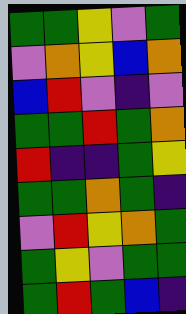[["green", "green", "yellow", "violet", "green"], ["violet", "orange", "yellow", "blue", "orange"], ["blue", "red", "violet", "indigo", "violet"], ["green", "green", "red", "green", "orange"], ["red", "indigo", "indigo", "green", "yellow"], ["green", "green", "orange", "green", "indigo"], ["violet", "red", "yellow", "orange", "green"], ["green", "yellow", "violet", "green", "green"], ["green", "red", "green", "blue", "indigo"]]